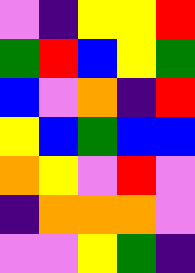[["violet", "indigo", "yellow", "yellow", "red"], ["green", "red", "blue", "yellow", "green"], ["blue", "violet", "orange", "indigo", "red"], ["yellow", "blue", "green", "blue", "blue"], ["orange", "yellow", "violet", "red", "violet"], ["indigo", "orange", "orange", "orange", "violet"], ["violet", "violet", "yellow", "green", "indigo"]]